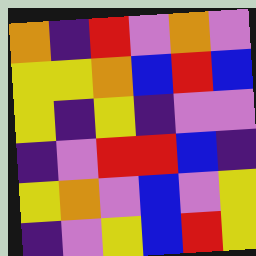[["orange", "indigo", "red", "violet", "orange", "violet"], ["yellow", "yellow", "orange", "blue", "red", "blue"], ["yellow", "indigo", "yellow", "indigo", "violet", "violet"], ["indigo", "violet", "red", "red", "blue", "indigo"], ["yellow", "orange", "violet", "blue", "violet", "yellow"], ["indigo", "violet", "yellow", "blue", "red", "yellow"]]